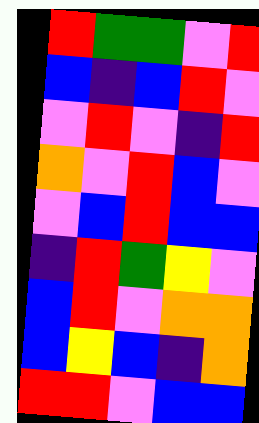[["red", "green", "green", "violet", "red"], ["blue", "indigo", "blue", "red", "violet"], ["violet", "red", "violet", "indigo", "red"], ["orange", "violet", "red", "blue", "violet"], ["violet", "blue", "red", "blue", "blue"], ["indigo", "red", "green", "yellow", "violet"], ["blue", "red", "violet", "orange", "orange"], ["blue", "yellow", "blue", "indigo", "orange"], ["red", "red", "violet", "blue", "blue"]]